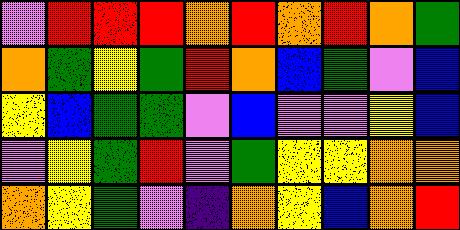[["violet", "red", "red", "red", "orange", "red", "orange", "red", "orange", "green"], ["orange", "green", "yellow", "green", "red", "orange", "blue", "green", "violet", "blue"], ["yellow", "blue", "green", "green", "violet", "blue", "violet", "violet", "yellow", "blue"], ["violet", "yellow", "green", "red", "violet", "green", "yellow", "yellow", "orange", "orange"], ["orange", "yellow", "green", "violet", "indigo", "orange", "yellow", "blue", "orange", "red"]]